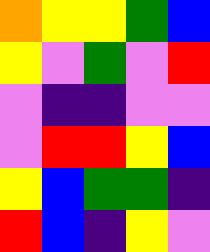[["orange", "yellow", "yellow", "green", "blue"], ["yellow", "violet", "green", "violet", "red"], ["violet", "indigo", "indigo", "violet", "violet"], ["violet", "red", "red", "yellow", "blue"], ["yellow", "blue", "green", "green", "indigo"], ["red", "blue", "indigo", "yellow", "violet"]]